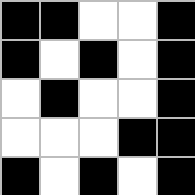[["black", "black", "white", "white", "black"], ["black", "white", "black", "white", "black"], ["white", "black", "white", "white", "black"], ["white", "white", "white", "black", "black"], ["black", "white", "black", "white", "black"]]